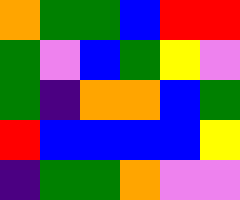[["orange", "green", "green", "blue", "red", "red"], ["green", "violet", "blue", "green", "yellow", "violet"], ["green", "indigo", "orange", "orange", "blue", "green"], ["red", "blue", "blue", "blue", "blue", "yellow"], ["indigo", "green", "green", "orange", "violet", "violet"]]